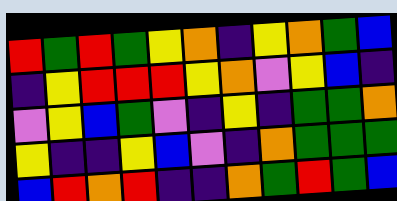[["red", "green", "red", "green", "yellow", "orange", "indigo", "yellow", "orange", "green", "blue"], ["indigo", "yellow", "red", "red", "red", "yellow", "orange", "violet", "yellow", "blue", "indigo"], ["violet", "yellow", "blue", "green", "violet", "indigo", "yellow", "indigo", "green", "green", "orange"], ["yellow", "indigo", "indigo", "yellow", "blue", "violet", "indigo", "orange", "green", "green", "green"], ["blue", "red", "orange", "red", "indigo", "indigo", "orange", "green", "red", "green", "blue"]]